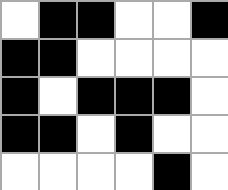[["white", "black", "black", "white", "white", "black"], ["black", "black", "white", "white", "white", "white"], ["black", "white", "black", "black", "black", "white"], ["black", "black", "white", "black", "white", "white"], ["white", "white", "white", "white", "black", "white"]]